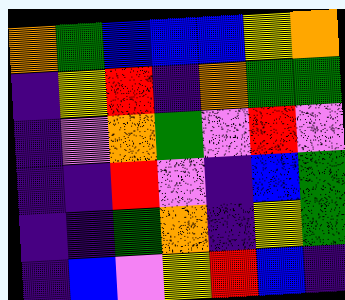[["orange", "green", "blue", "blue", "blue", "yellow", "orange"], ["indigo", "yellow", "red", "indigo", "orange", "green", "green"], ["indigo", "violet", "orange", "green", "violet", "red", "violet"], ["indigo", "indigo", "red", "violet", "indigo", "blue", "green"], ["indigo", "indigo", "green", "orange", "indigo", "yellow", "green"], ["indigo", "blue", "violet", "yellow", "red", "blue", "indigo"]]